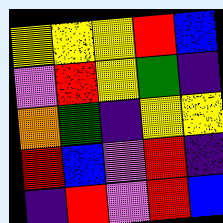[["yellow", "yellow", "yellow", "red", "blue"], ["violet", "red", "yellow", "green", "indigo"], ["orange", "green", "indigo", "yellow", "yellow"], ["red", "blue", "violet", "red", "indigo"], ["indigo", "red", "violet", "red", "blue"]]